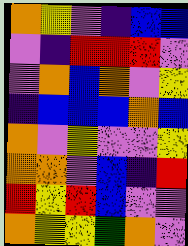[["orange", "yellow", "violet", "indigo", "blue", "blue"], ["violet", "indigo", "red", "red", "red", "violet"], ["violet", "orange", "blue", "orange", "violet", "yellow"], ["indigo", "blue", "blue", "blue", "orange", "blue"], ["orange", "violet", "yellow", "violet", "violet", "yellow"], ["orange", "orange", "violet", "blue", "indigo", "red"], ["red", "yellow", "red", "blue", "violet", "violet"], ["orange", "yellow", "yellow", "green", "orange", "violet"]]